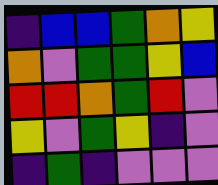[["indigo", "blue", "blue", "green", "orange", "yellow"], ["orange", "violet", "green", "green", "yellow", "blue"], ["red", "red", "orange", "green", "red", "violet"], ["yellow", "violet", "green", "yellow", "indigo", "violet"], ["indigo", "green", "indigo", "violet", "violet", "violet"]]